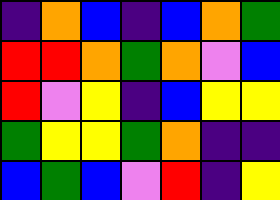[["indigo", "orange", "blue", "indigo", "blue", "orange", "green"], ["red", "red", "orange", "green", "orange", "violet", "blue"], ["red", "violet", "yellow", "indigo", "blue", "yellow", "yellow"], ["green", "yellow", "yellow", "green", "orange", "indigo", "indigo"], ["blue", "green", "blue", "violet", "red", "indigo", "yellow"]]